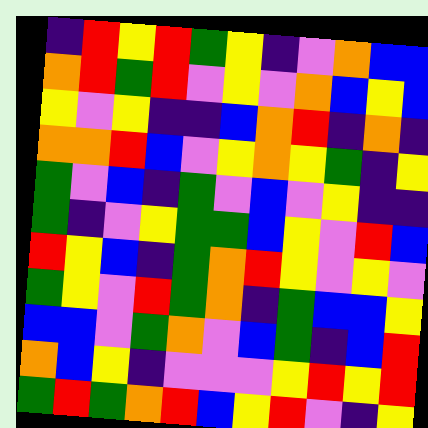[["indigo", "red", "yellow", "red", "green", "yellow", "indigo", "violet", "orange", "blue", "blue"], ["orange", "red", "green", "red", "violet", "yellow", "violet", "orange", "blue", "yellow", "blue"], ["yellow", "violet", "yellow", "indigo", "indigo", "blue", "orange", "red", "indigo", "orange", "indigo"], ["orange", "orange", "red", "blue", "violet", "yellow", "orange", "yellow", "green", "indigo", "yellow"], ["green", "violet", "blue", "indigo", "green", "violet", "blue", "violet", "yellow", "indigo", "indigo"], ["green", "indigo", "violet", "yellow", "green", "green", "blue", "yellow", "violet", "red", "blue"], ["red", "yellow", "blue", "indigo", "green", "orange", "red", "yellow", "violet", "yellow", "violet"], ["green", "yellow", "violet", "red", "green", "orange", "indigo", "green", "blue", "blue", "yellow"], ["blue", "blue", "violet", "green", "orange", "violet", "blue", "green", "indigo", "blue", "red"], ["orange", "blue", "yellow", "indigo", "violet", "violet", "violet", "yellow", "red", "yellow", "red"], ["green", "red", "green", "orange", "red", "blue", "yellow", "red", "violet", "indigo", "yellow"]]